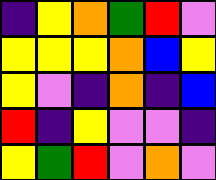[["indigo", "yellow", "orange", "green", "red", "violet"], ["yellow", "yellow", "yellow", "orange", "blue", "yellow"], ["yellow", "violet", "indigo", "orange", "indigo", "blue"], ["red", "indigo", "yellow", "violet", "violet", "indigo"], ["yellow", "green", "red", "violet", "orange", "violet"]]